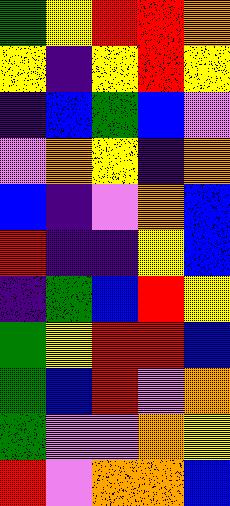[["green", "yellow", "red", "red", "orange"], ["yellow", "indigo", "yellow", "red", "yellow"], ["indigo", "blue", "green", "blue", "violet"], ["violet", "orange", "yellow", "indigo", "orange"], ["blue", "indigo", "violet", "orange", "blue"], ["red", "indigo", "indigo", "yellow", "blue"], ["indigo", "green", "blue", "red", "yellow"], ["green", "yellow", "red", "red", "blue"], ["green", "blue", "red", "violet", "orange"], ["green", "violet", "violet", "orange", "yellow"], ["red", "violet", "orange", "orange", "blue"]]